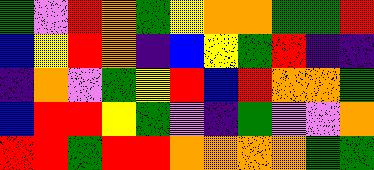[["green", "violet", "red", "orange", "green", "yellow", "orange", "orange", "green", "green", "red"], ["blue", "yellow", "red", "orange", "indigo", "blue", "yellow", "green", "red", "indigo", "indigo"], ["indigo", "orange", "violet", "green", "yellow", "red", "blue", "red", "orange", "orange", "green"], ["blue", "red", "red", "yellow", "green", "violet", "indigo", "green", "violet", "violet", "orange"], ["red", "red", "green", "red", "red", "orange", "orange", "orange", "orange", "green", "green"]]